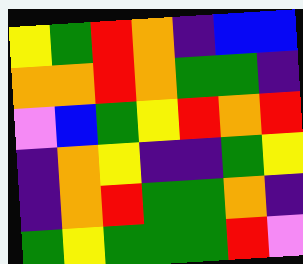[["yellow", "green", "red", "orange", "indigo", "blue", "blue"], ["orange", "orange", "red", "orange", "green", "green", "indigo"], ["violet", "blue", "green", "yellow", "red", "orange", "red"], ["indigo", "orange", "yellow", "indigo", "indigo", "green", "yellow"], ["indigo", "orange", "red", "green", "green", "orange", "indigo"], ["green", "yellow", "green", "green", "green", "red", "violet"]]